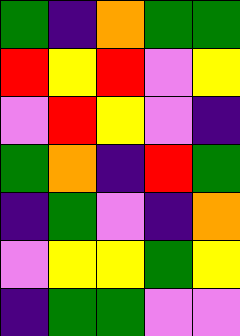[["green", "indigo", "orange", "green", "green"], ["red", "yellow", "red", "violet", "yellow"], ["violet", "red", "yellow", "violet", "indigo"], ["green", "orange", "indigo", "red", "green"], ["indigo", "green", "violet", "indigo", "orange"], ["violet", "yellow", "yellow", "green", "yellow"], ["indigo", "green", "green", "violet", "violet"]]